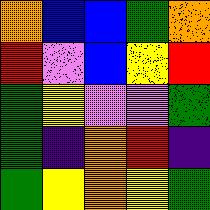[["orange", "blue", "blue", "green", "orange"], ["red", "violet", "blue", "yellow", "red"], ["green", "yellow", "violet", "violet", "green"], ["green", "indigo", "orange", "red", "indigo"], ["green", "yellow", "orange", "yellow", "green"]]